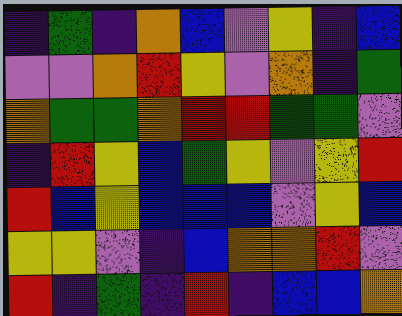[["indigo", "green", "indigo", "orange", "blue", "violet", "yellow", "indigo", "blue"], ["violet", "violet", "orange", "red", "yellow", "violet", "orange", "indigo", "green"], ["orange", "green", "green", "orange", "red", "red", "green", "green", "violet"], ["indigo", "red", "yellow", "blue", "green", "yellow", "violet", "yellow", "red"], ["red", "blue", "yellow", "blue", "blue", "blue", "violet", "yellow", "blue"], ["yellow", "yellow", "violet", "indigo", "blue", "orange", "orange", "red", "violet"], ["red", "indigo", "green", "indigo", "red", "indigo", "blue", "blue", "orange"]]